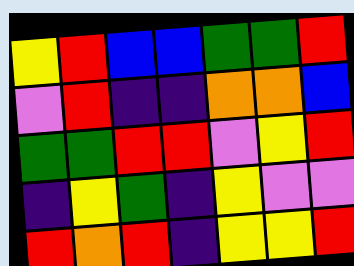[["yellow", "red", "blue", "blue", "green", "green", "red"], ["violet", "red", "indigo", "indigo", "orange", "orange", "blue"], ["green", "green", "red", "red", "violet", "yellow", "red"], ["indigo", "yellow", "green", "indigo", "yellow", "violet", "violet"], ["red", "orange", "red", "indigo", "yellow", "yellow", "red"]]